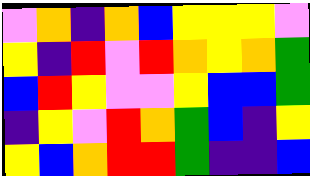[["violet", "orange", "indigo", "orange", "blue", "yellow", "yellow", "yellow", "violet"], ["yellow", "indigo", "red", "violet", "red", "orange", "yellow", "orange", "green"], ["blue", "red", "yellow", "violet", "violet", "yellow", "blue", "blue", "green"], ["indigo", "yellow", "violet", "red", "orange", "green", "blue", "indigo", "yellow"], ["yellow", "blue", "orange", "red", "red", "green", "indigo", "indigo", "blue"]]